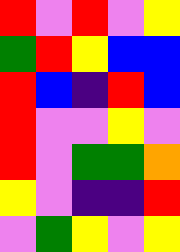[["red", "violet", "red", "violet", "yellow"], ["green", "red", "yellow", "blue", "blue"], ["red", "blue", "indigo", "red", "blue"], ["red", "violet", "violet", "yellow", "violet"], ["red", "violet", "green", "green", "orange"], ["yellow", "violet", "indigo", "indigo", "red"], ["violet", "green", "yellow", "violet", "yellow"]]